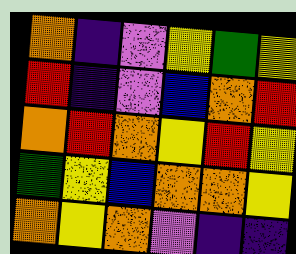[["orange", "indigo", "violet", "yellow", "green", "yellow"], ["red", "indigo", "violet", "blue", "orange", "red"], ["orange", "red", "orange", "yellow", "red", "yellow"], ["green", "yellow", "blue", "orange", "orange", "yellow"], ["orange", "yellow", "orange", "violet", "indigo", "indigo"]]